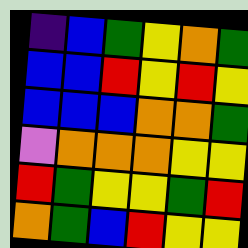[["indigo", "blue", "green", "yellow", "orange", "green"], ["blue", "blue", "red", "yellow", "red", "yellow"], ["blue", "blue", "blue", "orange", "orange", "green"], ["violet", "orange", "orange", "orange", "yellow", "yellow"], ["red", "green", "yellow", "yellow", "green", "red"], ["orange", "green", "blue", "red", "yellow", "yellow"]]